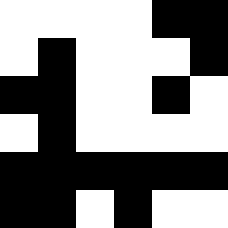[["white", "white", "white", "white", "black", "black"], ["white", "black", "white", "white", "white", "black"], ["black", "black", "white", "white", "black", "white"], ["white", "black", "white", "white", "white", "white"], ["black", "black", "black", "black", "black", "black"], ["black", "black", "white", "black", "white", "white"]]